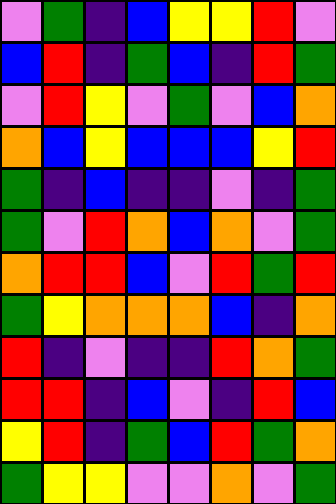[["violet", "green", "indigo", "blue", "yellow", "yellow", "red", "violet"], ["blue", "red", "indigo", "green", "blue", "indigo", "red", "green"], ["violet", "red", "yellow", "violet", "green", "violet", "blue", "orange"], ["orange", "blue", "yellow", "blue", "blue", "blue", "yellow", "red"], ["green", "indigo", "blue", "indigo", "indigo", "violet", "indigo", "green"], ["green", "violet", "red", "orange", "blue", "orange", "violet", "green"], ["orange", "red", "red", "blue", "violet", "red", "green", "red"], ["green", "yellow", "orange", "orange", "orange", "blue", "indigo", "orange"], ["red", "indigo", "violet", "indigo", "indigo", "red", "orange", "green"], ["red", "red", "indigo", "blue", "violet", "indigo", "red", "blue"], ["yellow", "red", "indigo", "green", "blue", "red", "green", "orange"], ["green", "yellow", "yellow", "violet", "violet", "orange", "violet", "green"]]